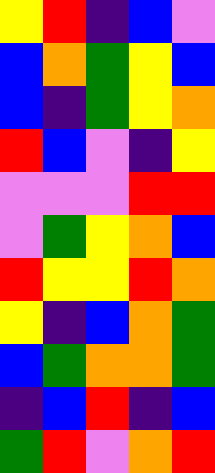[["yellow", "red", "indigo", "blue", "violet"], ["blue", "orange", "green", "yellow", "blue"], ["blue", "indigo", "green", "yellow", "orange"], ["red", "blue", "violet", "indigo", "yellow"], ["violet", "violet", "violet", "red", "red"], ["violet", "green", "yellow", "orange", "blue"], ["red", "yellow", "yellow", "red", "orange"], ["yellow", "indigo", "blue", "orange", "green"], ["blue", "green", "orange", "orange", "green"], ["indigo", "blue", "red", "indigo", "blue"], ["green", "red", "violet", "orange", "red"]]